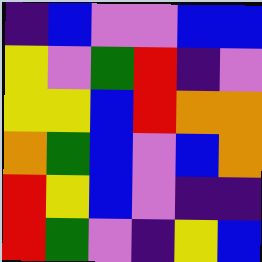[["indigo", "blue", "violet", "violet", "blue", "blue"], ["yellow", "violet", "green", "red", "indigo", "violet"], ["yellow", "yellow", "blue", "red", "orange", "orange"], ["orange", "green", "blue", "violet", "blue", "orange"], ["red", "yellow", "blue", "violet", "indigo", "indigo"], ["red", "green", "violet", "indigo", "yellow", "blue"]]